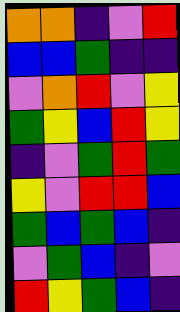[["orange", "orange", "indigo", "violet", "red"], ["blue", "blue", "green", "indigo", "indigo"], ["violet", "orange", "red", "violet", "yellow"], ["green", "yellow", "blue", "red", "yellow"], ["indigo", "violet", "green", "red", "green"], ["yellow", "violet", "red", "red", "blue"], ["green", "blue", "green", "blue", "indigo"], ["violet", "green", "blue", "indigo", "violet"], ["red", "yellow", "green", "blue", "indigo"]]